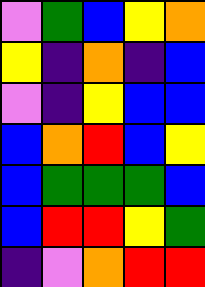[["violet", "green", "blue", "yellow", "orange"], ["yellow", "indigo", "orange", "indigo", "blue"], ["violet", "indigo", "yellow", "blue", "blue"], ["blue", "orange", "red", "blue", "yellow"], ["blue", "green", "green", "green", "blue"], ["blue", "red", "red", "yellow", "green"], ["indigo", "violet", "orange", "red", "red"]]